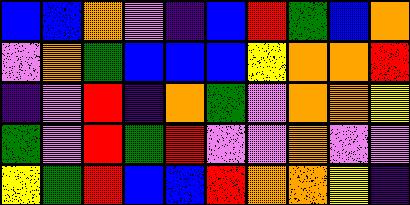[["blue", "blue", "orange", "violet", "indigo", "blue", "red", "green", "blue", "orange"], ["violet", "orange", "green", "blue", "blue", "blue", "yellow", "orange", "orange", "red"], ["indigo", "violet", "red", "indigo", "orange", "green", "violet", "orange", "orange", "yellow"], ["green", "violet", "red", "green", "red", "violet", "violet", "orange", "violet", "violet"], ["yellow", "green", "red", "blue", "blue", "red", "orange", "orange", "yellow", "indigo"]]